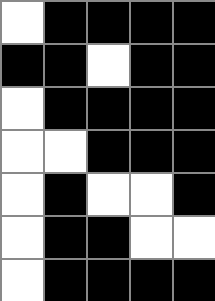[["white", "black", "black", "black", "black"], ["black", "black", "white", "black", "black"], ["white", "black", "black", "black", "black"], ["white", "white", "black", "black", "black"], ["white", "black", "white", "white", "black"], ["white", "black", "black", "white", "white"], ["white", "black", "black", "black", "black"]]